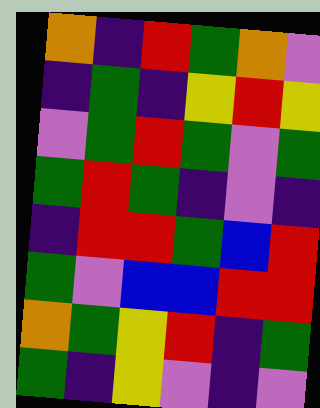[["orange", "indigo", "red", "green", "orange", "violet"], ["indigo", "green", "indigo", "yellow", "red", "yellow"], ["violet", "green", "red", "green", "violet", "green"], ["green", "red", "green", "indigo", "violet", "indigo"], ["indigo", "red", "red", "green", "blue", "red"], ["green", "violet", "blue", "blue", "red", "red"], ["orange", "green", "yellow", "red", "indigo", "green"], ["green", "indigo", "yellow", "violet", "indigo", "violet"]]